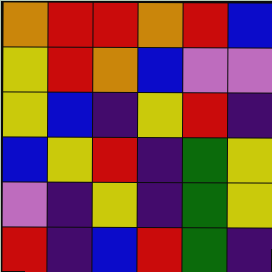[["orange", "red", "red", "orange", "red", "blue"], ["yellow", "red", "orange", "blue", "violet", "violet"], ["yellow", "blue", "indigo", "yellow", "red", "indigo"], ["blue", "yellow", "red", "indigo", "green", "yellow"], ["violet", "indigo", "yellow", "indigo", "green", "yellow"], ["red", "indigo", "blue", "red", "green", "indigo"]]